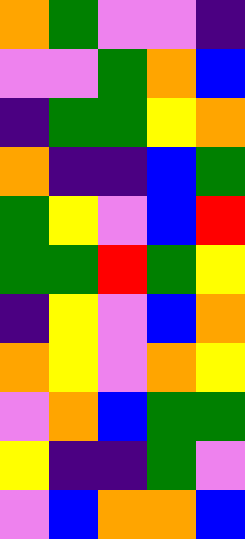[["orange", "green", "violet", "violet", "indigo"], ["violet", "violet", "green", "orange", "blue"], ["indigo", "green", "green", "yellow", "orange"], ["orange", "indigo", "indigo", "blue", "green"], ["green", "yellow", "violet", "blue", "red"], ["green", "green", "red", "green", "yellow"], ["indigo", "yellow", "violet", "blue", "orange"], ["orange", "yellow", "violet", "orange", "yellow"], ["violet", "orange", "blue", "green", "green"], ["yellow", "indigo", "indigo", "green", "violet"], ["violet", "blue", "orange", "orange", "blue"]]